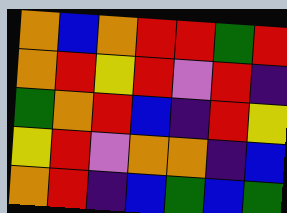[["orange", "blue", "orange", "red", "red", "green", "red"], ["orange", "red", "yellow", "red", "violet", "red", "indigo"], ["green", "orange", "red", "blue", "indigo", "red", "yellow"], ["yellow", "red", "violet", "orange", "orange", "indigo", "blue"], ["orange", "red", "indigo", "blue", "green", "blue", "green"]]